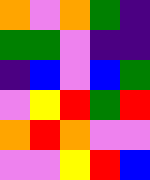[["orange", "violet", "orange", "green", "indigo"], ["green", "green", "violet", "indigo", "indigo"], ["indigo", "blue", "violet", "blue", "green"], ["violet", "yellow", "red", "green", "red"], ["orange", "red", "orange", "violet", "violet"], ["violet", "violet", "yellow", "red", "blue"]]